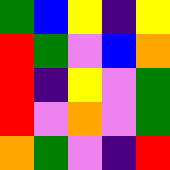[["green", "blue", "yellow", "indigo", "yellow"], ["red", "green", "violet", "blue", "orange"], ["red", "indigo", "yellow", "violet", "green"], ["red", "violet", "orange", "violet", "green"], ["orange", "green", "violet", "indigo", "red"]]